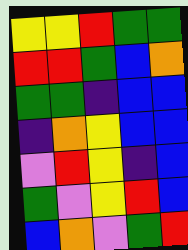[["yellow", "yellow", "red", "green", "green"], ["red", "red", "green", "blue", "orange"], ["green", "green", "indigo", "blue", "blue"], ["indigo", "orange", "yellow", "blue", "blue"], ["violet", "red", "yellow", "indigo", "blue"], ["green", "violet", "yellow", "red", "blue"], ["blue", "orange", "violet", "green", "red"]]